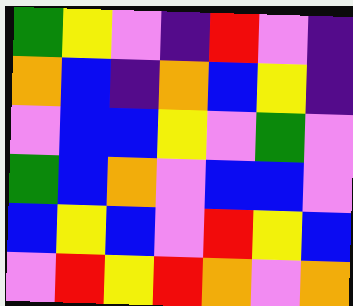[["green", "yellow", "violet", "indigo", "red", "violet", "indigo"], ["orange", "blue", "indigo", "orange", "blue", "yellow", "indigo"], ["violet", "blue", "blue", "yellow", "violet", "green", "violet"], ["green", "blue", "orange", "violet", "blue", "blue", "violet"], ["blue", "yellow", "blue", "violet", "red", "yellow", "blue"], ["violet", "red", "yellow", "red", "orange", "violet", "orange"]]